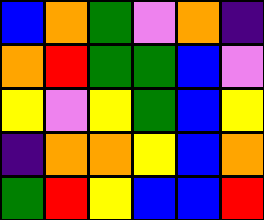[["blue", "orange", "green", "violet", "orange", "indigo"], ["orange", "red", "green", "green", "blue", "violet"], ["yellow", "violet", "yellow", "green", "blue", "yellow"], ["indigo", "orange", "orange", "yellow", "blue", "orange"], ["green", "red", "yellow", "blue", "blue", "red"]]